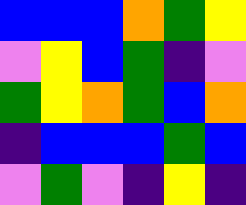[["blue", "blue", "blue", "orange", "green", "yellow"], ["violet", "yellow", "blue", "green", "indigo", "violet"], ["green", "yellow", "orange", "green", "blue", "orange"], ["indigo", "blue", "blue", "blue", "green", "blue"], ["violet", "green", "violet", "indigo", "yellow", "indigo"]]